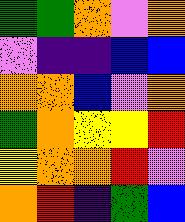[["green", "green", "orange", "violet", "orange"], ["violet", "indigo", "indigo", "blue", "blue"], ["orange", "orange", "blue", "violet", "orange"], ["green", "orange", "yellow", "yellow", "red"], ["yellow", "orange", "orange", "red", "violet"], ["orange", "red", "indigo", "green", "blue"]]